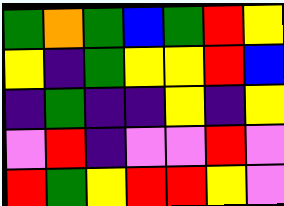[["green", "orange", "green", "blue", "green", "red", "yellow"], ["yellow", "indigo", "green", "yellow", "yellow", "red", "blue"], ["indigo", "green", "indigo", "indigo", "yellow", "indigo", "yellow"], ["violet", "red", "indigo", "violet", "violet", "red", "violet"], ["red", "green", "yellow", "red", "red", "yellow", "violet"]]